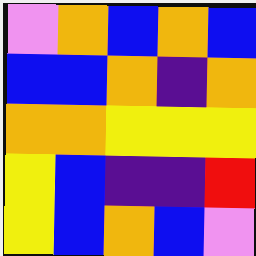[["violet", "orange", "blue", "orange", "blue"], ["blue", "blue", "orange", "indigo", "orange"], ["orange", "orange", "yellow", "yellow", "yellow"], ["yellow", "blue", "indigo", "indigo", "red"], ["yellow", "blue", "orange", "blue", "violet"]]